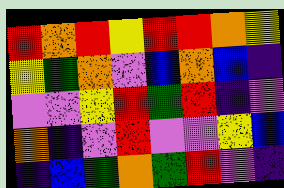[["red", "orange", "red", "yellow", "red", "red", "orange", "yellow"], ["yellow", "green", "orange", "violet", "blue", "orange", "blue", "indigo"], ["violet", "violet", "yellow", "red", "green", "red", "indigo", "violet"], ["orange", "indigo", "violet", "red", "violet", "violet", "yellow", "blue"], ["indigo", "blue", "green", "orange", "green", "red", "violet", "indigo"]]